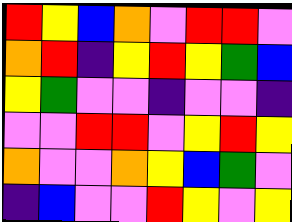[["red", "yellow", "blue", "orange", "violet", "red", "red", "violet"], ["orange", "red", "indigo", "yellow", "red", "yellow", "green", "blue"], ["yellow", "green", "violet", "violet", "indigo", "violet", "violet", "indigo"], ["violet", "violet", "red", "red", "violet", "yellow", "red", "yellow"], ["orange", "violet", "violet", "orange", "yellow", "blue", "green", "violet"], ["indigo", "blue", "violet", "violet", "red", "yellow", "violet", "yellow"]]